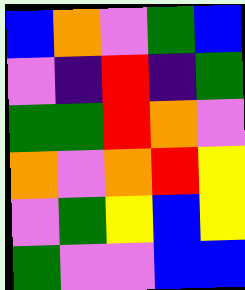[["blue", "orange", "violet", "green", "blue"], ["violet", "indigo", "red", "indigo", "green"], ["green", "green", "red", "orange", "violet"], ["orange", "violet", "orange", "red", "yellow"], ["violet", "green", "yellow", "blue", "yellow"], ["green", "violet", "violet", "blue", "blue"]]